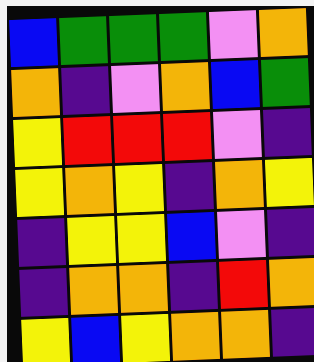[["blue", "green", "green", "green", "violet", "orange"], ["orange", "indigo", "violet", "orange", "blue", "green"], ["yellow", "red", "red", "red", "violet", "indigo"], ["yellow", "orange", "yellow", "indigo", "orange", "yellow"], ["indigo", "yellow", "yellow", "blue", "violet", "indigo"], ["indigo", "orange", "orange", "indigo", "red", "orange"], ["yellow", "blue", "yellow", "orange", "orange", "indigo"]]